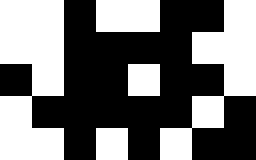[["white", "white", "black", "white", "white", "black", "black", "white"], ["white", "white", "black", "black", "black", "black", "white", "white"], ["black", "white", "black", "black", "white", "black", "black", "white"], ["white", "black", "black", "black", "black", "black", "white", "black"], ["white", "white", "black", "white", "black", "white", "black", "black"]]